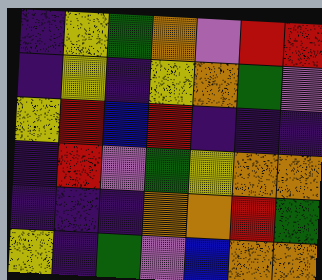[["indigo", "yellow", "green", "orange", "violet", "red", "red"], ["indigo", "yellow", "indigo", "yellow", "orange", "green", "violet"], ["yellow", "red", "blue", "red", "indigo", "indigo", "indigo"], ["indigo", "red", "violet", "green", "yellow", "orange", "orange"], ["indigo", "indigo", "indigo", "orange", "orange", "red", "green"], ["yellow", "indigo", "green", "violet", "blue", "orange", "orange"]]